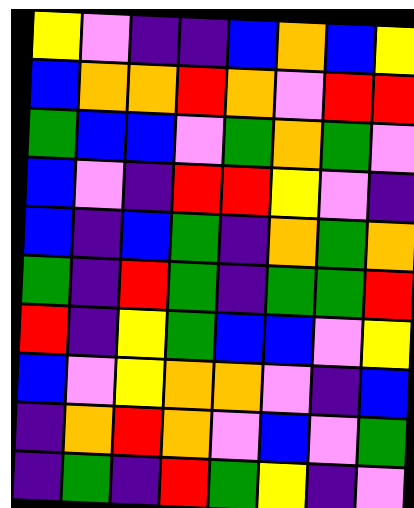[["yellow", "violet", "indigo", "indigo", "blue", "orange", "blue", "yellow"], ["blue", "orange", "orange", "red", "orange", "violet", "red", "red"], ["green", "blue", "blue", "violet", "green", "orange", "green", "violet"], ["blue", "violet", "indigo", "red", "red", "yellow", "violet", "indigo"], ["blue", "indigo", "blue", "green", "indigo", "orange", "green", "orange"], ["green", "indigo", "red", "green", "indigo", "green", "green", "red"], ["red", "indigo", "yellow", "green", "blue", "blue", "violet", "yellow"], ["blue", "violet", "yellow", "orange", "orange", "violet", "indigo", "blue"], ["indigo", "orange", "red", "orange", "violet", "blue", "violet", "green"], ["indigo", "green", "indigo", "red", "green", "yellow", "indigo", "violet"]]